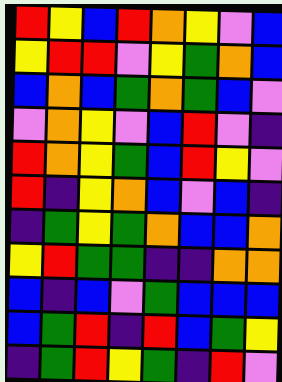[["red", "yellow", "blue", "red", "orange", "yellow", "violet", "blue"], ["yellow", "red", "red", "violet", "yellow", "green", "orange", "blue"], ["blue", "orange", "blue", "green", "orange", "green", "blue", "violet"], ["violet", "orange", "yellow", "violet", "blue", "red", "violet", "indigo"], ["red", "orange", "yellow", "green", "blue", "red", "yellow", "violet"], ["red", "indigo", "yellow", "orange", "blue", "violet", "blue", "indigo"], ["indigo", "green", "yellow", "green", "orange", "blue", "blue", "orange"], ["yellow", "red", "green", "green", "indigo", "indigo", "orange", "orange"], ["blue", "indigo", "blue", "violet", "green", "blue", "blue", "blue"], ["blue", "green", "red", "indigo", "red", "blue", "green", "yellow"], ["indigo", "green", "red", "yellow", "green", "indigo", "red", "violet"]]